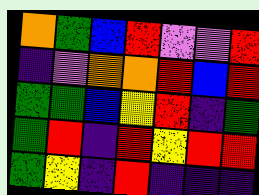[["orange", "green", "blue", "red", "violet", "violet", "red"], ["indigo", "violet", "orange", "orange", "red", "blue", "red"], ["green", "green", "blue", "yellow", "red", "indigo", "green"], ["green", "red", "indigo", "red", "yellow", "red", "red"], ["green", "yellow", "indigo", "red", "indigo", "indigo", "indigo"]]